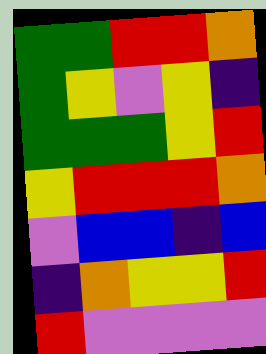[["green", "green", "red", "red", "orange"], ["green", "yellow", "violet", "yellow", "indigo"], ["green", "green", "green", "yellow", "red"], ["yellow", "red", "red", "red", "orange"], ["violet", "blue", "blue", "indigo", "blue"], ["indigo", "orange", "yellow", "yellow", "red"], ["red", "violet", "violet", "violet", "violet"]]